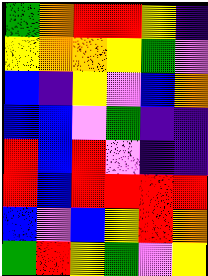[["green", "orange", "red", "red", "yellow", "indigo"], ["yellow", "orange", "orange", "yellow", "green", "violet"], ["blue", "indigo", "yellow", "violet", "blue", "orange"], ["blue", "blue", "violet", "green", "indigo", "indigo"], ["red", "blue", "red", "violet", "indigo", "indigo"], ["red", "blue", "red", "red", "red", "red"], ["blue", "violet", "blue", "yellow", "red", "orange"], ["green", "red", "yellow", "green", "violet", "yellow"]]